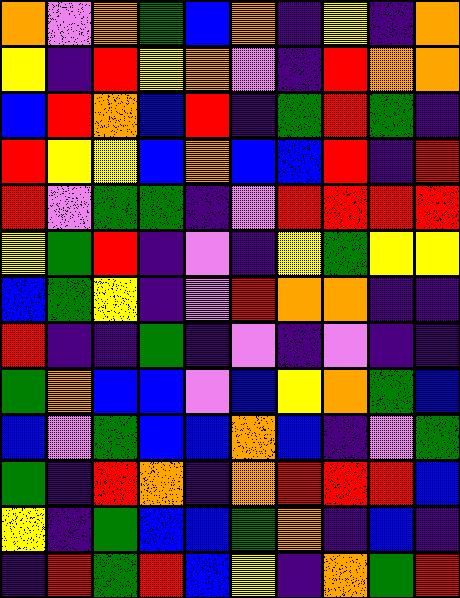[["orange", "violet", "orange", "green", "blue", "orange", "indigo", "yellow", "indigo", "orange"], ["yellow", "indigo", "red", "yellow", "orange", "violet", "indigo", "red", "orange", "orange"], ["blue", "red", "orange", "blue", "red", "indigo", "green", "red", "green", "indigo"], ["red", "yellow", "yellow", "blue", "orange", "blue", "blue", "red", "indigo", "red"], ["red", "violet", "green", "green", "indigo", "violet", "red", "red", "red", "red"], ["yellow", "green", "red", "indigo", "violet", "indigo", "yellow", "green", "yellow", "yellow"], ["blue", "green", "yellow", "indigo", "violet", "red", "orange", "orange", "indigo", "indigo"], ["red", "indigo", "indigo", "green", "indigo", "violet", "indigo", "violet", "indigo", "indigo"], ["green", "orange", "blue", "blue", "violet", "blue", "yellow", "orange", "green", "blue"], ["blue", "violet", "green", "blue", "blue", "orange", "blue", "indigo", "violet", "green"], ["green", "indigo", "red", "orange", "indigo", "orange", "red", "red", "red", "blue"], ["yellow", "indigo", "green", "blue", "blue", "green", "orange", "indigo", "blue", "indigo"], ["indigo", "red", "green", "red", "blue", "yellow", "indigo", "orange", "green", "red"]]